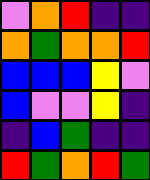[["violet", "orange", "red", "indigo", "indigo"], ["orange", "green", "orange", "orange", "red"], ["blue", "blue", "blue", "yellow", "violet"], ["blue", "violet", "violet", "yellow", "indigo"], ["indigo", "blue", "green", "indigo", "indigo"], ["red", "green", "orange", "red", "green"]]